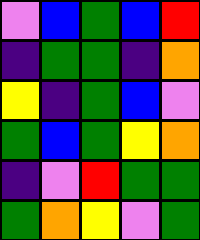[["violet", "blue", "green", "blue", "red"], ["indigo", "green", "green", "indigo", "orange"], ["yellow", "indigo", "green", "blue", "violet"], ["green", "blue", "green", "yellow", "orange"], ["indigo", "violet", "red", "green", "green"], ["green", "orange", "yellow", "violet", "green"]]